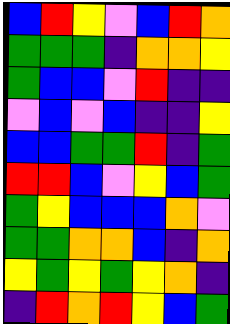[["blue", "red", "yellow", "violet", "blue", "red", "orange"], ["green", "green", "green", "indigo", "orange", "orange", "yellow"], ["green", "blue", "blue", "violet", "red", "indigo", "indigo"], ["violet", "blue", "violet", "blue", "indigo", "indigo", "yellow"], ["blue", "blue", "green", "green", "red", "indigo", "green"], ["red", "red", "blue", "violet", "yellow", "blue", "green"], ["green", "yellow", "blue", "blue", "blue", "orange", "violet"], ["green", "green", "orange", "orange", "blue", "indigo", "orange"], ["yellow", "green", "yellow", "green", "yellow", "orange", "indigo"], ["indigo", "red", "orange", "red", "yellow", "blue", "green"]]